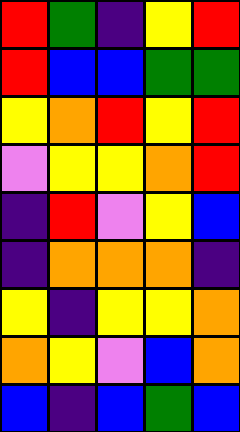[["red", "green", "indigo", "yellow", "red"], ["red", "blue", "blue", "green", "green"], ["yellow", "orange", "red", "yellow", "red"], ["violet", "yellow", "yellow", "orange", "red"], ["indigo", "red", "violet", "yellow", "blue"], ["indigo", "orange", "orange", "orange", "indigo"], ["yellow", "indigo", "yellow", "yellow", "orange"], ["orange", "yellow", "violet", "blue", "orange"], ["blue", "indigo", "blue", "green", "blue"]]